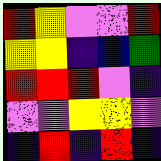[["red", "yellow", "violet", "violet", "red"], ["yellow", "yellow", "indigo", "blue", "green"], ["red", "red", "red", "violet", "indigo"], ["violet", "violet", "yellow", "yellow", "violet"], ["indigo", "red", "indigo", "red", "indigo"]]